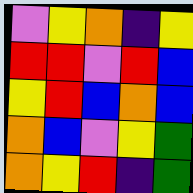[["violet", "yellow", "orange", "indigo", "yellow"], ["red", "red", "violet", "red", "blue"], ["yellow", "red", "blue", "orange", "blue"], ["orange", "blue", "violet", "yellow", "green"], ["orange", "yellow", "red", "indigo", "green"]]